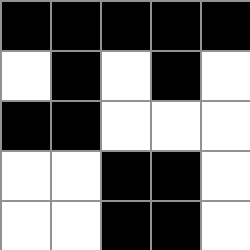[["black", "black", "black", "black", "black"], ["white", "black", "white", "black", "white"], ["black", "black", "white", "white", "white"], ["white", "white", "black", "black", "white"], ["white", "white", "black", "black", "white"]]